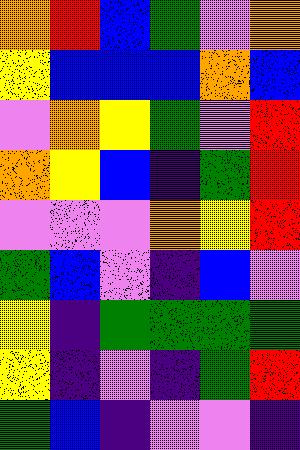[["orange", "red", "blue", "green", "violet", "orange"], ["yellow", "blue", "blue", "blue", "orange", "blue"], ["violet", "orange", "yellow", "green", "violet", "red"], ["orange", "yellow", "blue", "indigo", "green", "red"], ["violet", "violet", "violet", "orange", "yellow", "red"], ["green", "blue", "violet", "indigo", "blue", "violet"], ["yellow", "indigo", "green", "green", "green", "green"], ["yellow", "indigo", "violet", "indigo", "green", "red"], ["green", "blue", "indigo", "violet", "violet", "indigo"]]